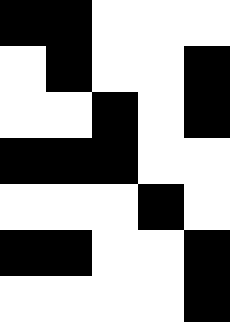[["black", "black", "white", "white", "white"], ["white", "black", "white", "white", "black"], ["white", "white", "black", "white", "black"], ["black", "black", "black", "white", "white"], ["white", "white", "white", "black", "white"], ["black", "black", "white", "white", "black"], ["white", "white", "white", "white", "black"]]